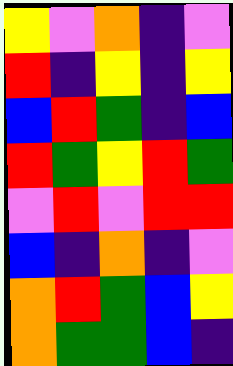[["yellow", "violet", "orange", "indigo", "violet"], ["red", "indigo", "yellow", "indigo", "yellow"], ["blue", "red", "green", "indigo", "blue"], ["red", "green", "yellow", "red", "green"], ["violet", "red", "violet", "red", "red"], ["blue", "indigo", "orange", "indigo", "violet"], ["orange", "red", "green", "blue", "yellow"], ["orange", "green", "green", "blue", "indigo"]]